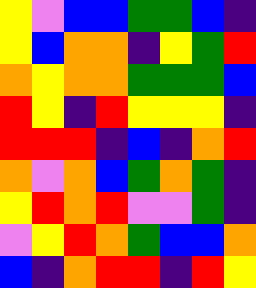[["yellow", "violet", "blue", "blue", "green", "green", "blue", "indigo"], ["yellow", "blue", "orange", "orange", "indigo", "yellow", "green", "red"], ["orange", "yellow", "orange", "orange", "green", "green", "green", "blue"], ["red", "yellow", "indigo", "red", "yellow", "yellow", "yellow", "indigo"], ["red", "red", "red", "indigo", "blue", "indigo", "orange", "red"], ["orange", "violet", "orange", "blue", "green", "orange", "green", "indigo"], ["yellow", "red", "orange", "red", "violet", "violet", "green", "indigo"], ["violet", "yellow", "red", "orange", "green", "blue", "blue", "orange"], ["blue", "indigo", "orange", "red", "red", "indigo", "red", "yellow"]]